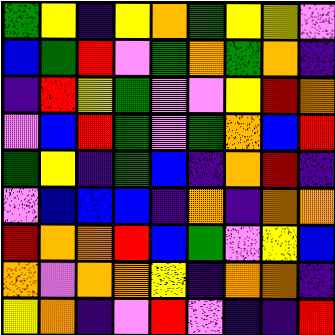[["green", "yellow", "indigo", "yellow", "orange", "green", "yellow", "yellow", "violet"], ["blue", "green", "red", "violet", "green", "orange", "green", "orange", "indigo"], ["indigo", "red", "yellow", "green", "violet", "violet", "yellow", "red", "orange"], ["violet", "blue", "red", "green", "violet", "green", "orange", "blue", "red"], ["green", "yellow", "indigo", "green", "blue", "indigo", "orange", "red", "indigo"], ["violet", "blue", "blue", "blue", "indigo", "orange", "indigo", "orange", "orange"], ["red", "orange", "orange", "red", "blue", "green", "violet", "yellow", "blue"], ["orange", "violet", "orange", "orange", "yellow", "indigo", "orange", "orange", "indigo"], ["yellow", "orange", "indigo", "violet", "red", "violet", "indigo", "indigo", "red"]]